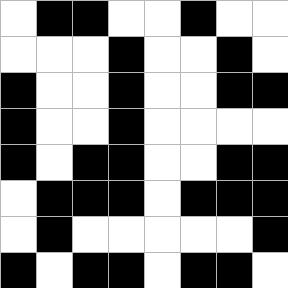[["white", "black", "black", "white", "white", "black", "white", "white"], ["white", "white", "white", "black", "white", "white", "black", "white"], ["black", "white", "white", "black", "white", "white", "black", "black"], ["black", "white", "white", "black", "white", "white", "white", "white"], ["black", "white", "black", "black", "white", "white", "black", "black"], ["white", "black", "black", "black", "white", "black", "black", "black"], ["white", "black", "white", "white", "white", "white", "white", "black"], ["black", "white", "black", "black", "white", "black", "black", "white"]]